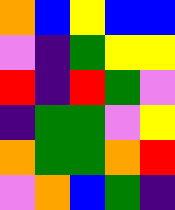[["orange", "blue", "yellow", "blue", "blue"], ["violet", "indigo", "green", "yellow", "yellow"], ["red", "indigo", "red", "green", "violet"], ["indigo", "green", "green", "violet", "yellow"], ["orange", "green", "green", "orange", "red"], ["violet", "orange", "blue", "green", "indigo"]]